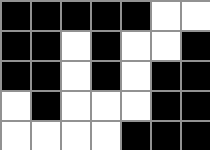[["black", "black", "black", "black", "black", "white", "white"], ["black", "black", "white", "black", "white", "white", "black"], ["black", "black", "white", "black", "white", "black", "black"], ["white", "black", "white", "white", "white", "black", "black"], ["white", "white", "white", "white", "black", "black", "black"]]